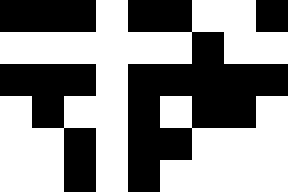[["black", "black", "black", "white", "black", "black", "white", "white", "black"], ["white", "white", "white", "white", "white", "white", "black", "white", "white"], ["black", "black", "black", "white", "black", "black", "black", "black", "black"], ["white", "black", "white", "white", "black", "white", "black", "black", "white"], ["white", "white", "black", "white", "black", "black", "white", "white", "white"], ["white", "white", "black", "white", "black", "white", "white", "white", "white"]]